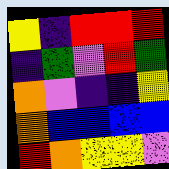[["yellow", "indigo", "red", "red", "red"], ["indigo", "green", "violet", "red", "green"], ["orange", "violet", "indigo", "indigo", "yellow"], ["orange", "blue", "blue", "blue", "blue"], ["red", "orange", "yellow", "yellow", "violet"]]